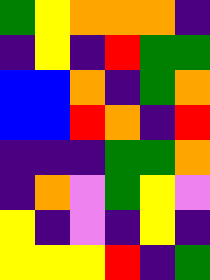[["green", "yellow", "orange", "orange", "orange", "indigo"], ["indigo", "yellow", "indigo", "red", "green", "green"], ["blue", "blue", "orange", "indigo", "green", "orange"], ["blue", "blue", "red", "orange", "indigo", "red"], ["indigo", "indigo", "indigo", "green", "green", "orange"], ["indigo", "orange", "violet", "green", "yellow", "violet"], ["yellow", "indigo", "violet", "indigo", "yellow", "indigo"], ["yellow", "yellow", "yellow", "red", "indigo", "green"]]